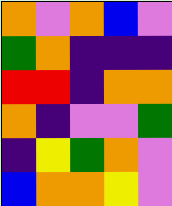[["orange", "violet", "orange", "blue", "violet"], ["green", "orange", "indigo", "indigo", "indigo"], ["red", "red", "indigo", "orange", "orange"], ["orange", "indigo", "violet", "violet", "green"], ["indigo", "yellow", "green", "orange", "violet"], ["blue", "orange", "orange", "yellow", "violet"]]